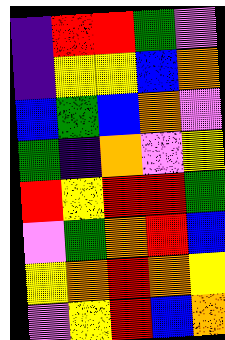[["indigo", "red", "red", "green", "violet"], ["indigo", "yellow", "yellow", "blue", "orange"], ["blue", "green", "blue", "orange", "violet"], ["green", "indigo", "orange", "violet", "yellow"], ["red", "yellow", "red", "red", "green"], ["violet", "green", "orange", "red", "blue"], ["yellow", "orange", "red", "orange", "yellow"], ["violet", "yellow", "red", "blue", "orange"]]